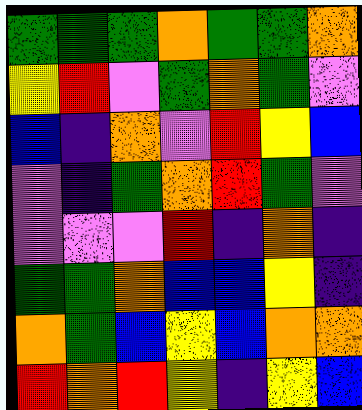[["green", "green", "green", "orange", "green", "green", "orange"], ["yellow", "red", "violet", "green", "orange", "green", "violet"], ["blue", "indigo", "orange", "violet", "red", "yellow", "blue"], ["violet", "indigo", "green", "orange", "red", "green", "violet"], ["violet", "violet", "violet", "red", "indigo", "orange", "indigo"], ["green", "green", "orange", "blue", "blue", "yellow", "indigo"], ["orange", "green", "blue", "yellow", "blue", "orange", "orange"], ["red", "orange", "red", "yellow", "indigo", "yellow", "blue"]]